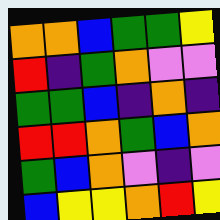[["orange", "orange", "blue", "green", "green", "yellow"], ["red", "indigo", "green", "orange", "violet", "violet"], ["green", "green", "blue", "indigo", "orange", "indigo"], ["red", "red", "orange", "green", "blue", "orange"], ["green", "blue", "orange", "violet", "indigo", "violet"], ["blue", "yellow", "yellow", "orange", "red", "yellow"]]